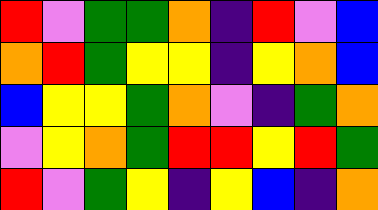[["red", "violet", "green", "green", "orange", "indigo", "red", "violet", "blue"], ["orange", "red", "green", "yellow", "yellow", "indigo", "yellow", "orange", "blue"], ["blue", "yellow", "yellow", "green", "orange", "violet", "indigo", "green", "orange"], ["violet", "yellow", "orange", "green", "red", "red", "yellow", "red", "green"], ["red", "violet", "green", "yellow", "indigo", "yellow", "blue", "indigo", "orange"]]